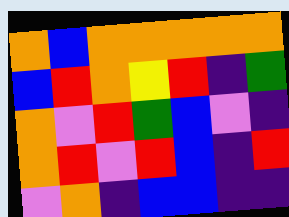[["orange", "blue", "orange", "orange", "orange", "orange", "orange"], ["blue", "red", "orange", "yellow", "red", "indigo", "green"], ["orange", "violet", "red", "green", "blue", "violet", "indigo"], ["orange", "red", "violet", "red", "blue", "indigo", "red"], ["violet", "orange", "indigo", "blue", "blue", "indigo", "indigo"]]